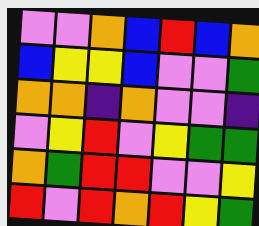[["violet", "violet", "orange", "blue", "red", "blue", "orange"], ["blue", "yellow", "yellow", "blue", "violet", "violet", "green"], ["orange", "orange", "indigo", "orange", "violet", "violet", "indigo"], ["violet", "yellow", "red", "violet", "yellow", "green", "green"], ["orange", "green", "red", "red", "violet", "violet", "yellow"], ["red", "violet", "red", "orange", "red", "yellow", "green"]]